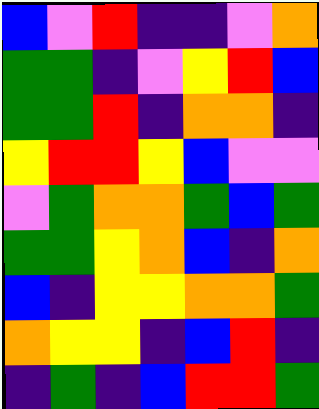[["blue", "violet", "red", "indigo", "indigo", "violet", "orange"], ["green", "green", "indigo", "violet", "yellow", "red", "blue"], ["green", "green", "red", "indigo", "orange", "orange", "indigo"], ["yellow", "red", "red", "yellow", "blue", "violet", "violet"], ["violet", "green", "orange", "orange", "green", "blue", "green"], ["green", "green", "yellow", "orange", "blue", "indigo", "orange"], ["blue", "indigo", "yellow", "yellow", "orange", "orange", "green"], ["orange", "yellow", "yellow", "indigo", "blue", "red", "indigo"], ["indigo", "green", "indigo", "blue", "red", "red", "green"]]